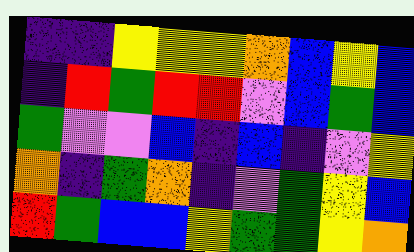[["indigo", "indigo", "yellow", "yellow", "yellow", "orange", "blue", "yellow", "blue"], ["indigo", "red", "green", "red", "red", "violet", "blue", "green", "blue"], ["green", "violet", "violet", "blue", "indigo", "blue", "indigo", "violet", "yellow"], ["orange", "indigo", "green", "orange", "indigo", "violet", "green", "yellow", "blue"], ["red", "green", "blue", "blue", "yellow", "green", "green", "yellow", "orange"]]